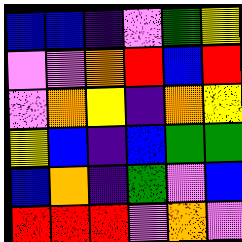[["blue", "blue", "indigo", "violet", "green", "yellow"], ["violet", "violet", "orange", "red", "blue", "red"], ["violet", "orange", "yellow", "indigo", "orange", "yellow"], ["yellow", "blue", "indigo", "blue", "green", "green"], ["blue", "orange", "indigo", "green", "violet", "blue"], ["red", "red", "red", "violet", "orange", "violet"]]